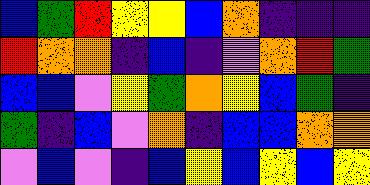[["blue", "green", "red", "yellow", "yellow", "blue", "orange", "indigo", "indigo", "indigo"], ["red", "orange", "orange", "indigo", "blue", "indigo", "violet", "orange", "red", "green"], ["blue", "blue", "violet", "yellow", "green", "orange", "yellow", "blue", "green", "indigo"], ["green", "indigo", "blue", "violet", "orange", "indigo", "blue", "blue", "orange", "orange"], ["violet", "blue", "violet", "indigo", "blue", "yellow", "blue", "yellow", "blue", "yellow"]]